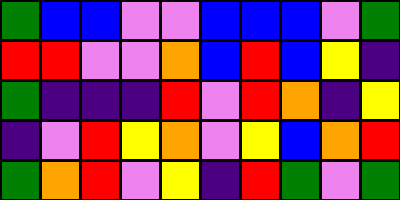[["green", "blue", "blue", "violet", "violet", "blue", "blue", "blue", "violet", "green"], ["red", "red", "violet", "violet", "orange", "blue", "red", "blue", "yellow", "indigo"], ["green", "indigo", "indigo", "indigo", "red", "violet", "red", "orange", "indigo", "yellow"], ["indigo", "violet", "red", "yellow", "orange", "violet", "yellow", "blue", "orange", "red"], ["green", "orange", "red", "violet", "yellow", "indigo", "red", "green", "violet", "green"]]